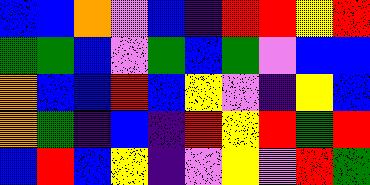[["blue", "blue", "orange", "violet", "blue", "indigo", "red", "red", "yellow", "red"], ["green", "green", "blue", "violet", "green", "blue", "green", "violet", "blue", "blue"], ["orange", "blue", "blue", "red", "blue", "yellow", "violet", "indigo", "yellow", "blue"], ["orange", "green", "indigo", "blue", "indigo", "red", "yellow", "red", "green", "red"], ["blue", "red", "blue", "yellow", "indigo", "violet", "yellow", "violet", "red", "green"]]